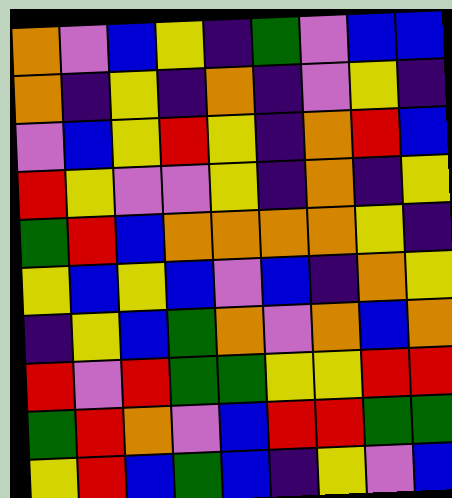[["orange", "violet", "blue", "yellow", "indigo", "green", "violet", "blue", "blue"], ["orange", "indigo", "yellow", "indigo", "orange", "indigo", "violet", "yellow", "indigo"], ["violet", "blue", "yellow", "red", "yellow", "indigo", "orange", "red", "blue"], ["red", "yellow", "violet", "violet", "yellow", "indigo", "orange", "indigo", "yellow"], ["green", "red", "blue", "orange", "orange", "orange", "orange", "yellow", "indigo"], ["yellow", "blue", "yellow", "blue", "violet", "blue", "indigo", "orange", "yellow"], ["indigo", "yellow", "blue", "green", "orange", "violet", "orange", "blue", "orange"], ["red", "violet", "red", "green", "green", "yellow", "yellow", "red", "red"], ["green", "red", "orange", "violet", "blue", "red", "red", "green", "green"], ["yellow", "red", "blue", "green", "blue", "indigo", "yellow", "violet", "blue"]]